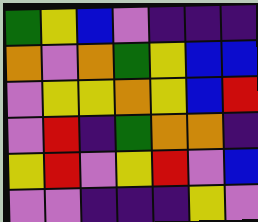[["green", "yellow", "blue", "violet", "indigo", "indigo", "indigo"], ["orange", "violet", "orange", "green", "yellow", "blue", "blue"], ["violet", "yellow", "yellow", "orange", "yellow", "blue", "red"], ["violet", "red", "indigo", "green", "orange", "orange", "indigo"], ["yellow", "red", "violet", "yellow", "red", "violet", "blue"], ["violet", "violet", "indigo", "indigo", "indigo", "yellow", "violet"]]